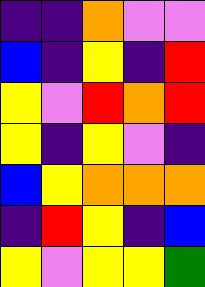[["indigo", "indigo", "orange", "violet", "violet"], ["blue", "indigo", "yellow", "indigo", "red"], ["yellow", "violet", "red", "orange", "red"], ["yellow", "indigo", "yellow", "violet", "indigo"], ["blue", "yellow", "orange", "orange", "orange"], ["indigo", "red", "yellow", "indigo", "blue"], ["yellow", "violet", "yellow", "yellow", "green"]]